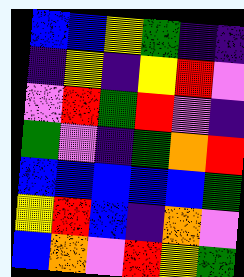[["blue", "blue", "yellow", "green", "indigo", "indigo"], ["indigo", "yellow", "indigo", "yellow", "red", "violet"], ["violet", "red", "green", "red", "violet", "indigo"], ["green", "violet", "indigo", "green", "orange", "red"], ["blue", "blue", "blue", "blue", "blue", "green"], ["yellow", "red", "blue", "indigo", "orange", "violet"], ["blue", "orange", "violet", "red", "yellow", "green"]]